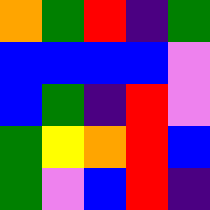[["orange", "green", "red", "indigo", "green"], ["blue", "blue", "blue", "blue", "violet"], ["blue", "green", "indigo", "red", "violet"], ["green", "yellow", "orange", "red", "blue"], ["green", "violet", "blue", "red", "indigo"]]